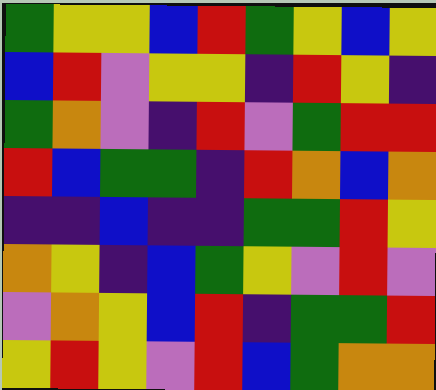[["green", "yellow", "yellow", "blue", "red", "green", "yellow", "blue", "yellow"], ["blue", "red", "violet", "yellow", "yellow", "indigo", "red", "yellow", "indigo"], ["green", "orange", "violet", "indigo", "red", "violet", "green", "red", "red"], ["red", "blue", "green", "green", "indigo", "red", "orange", "blue", "orange"], ["indigo", "indigo", "blue", "indigo", "indigo", "green", "green", "red", "yellow"], ["orange", "yellow", "indigo", "blue", "green", "yellow", "violet", "red", "violet"], ["violet", "orange", "yellow", "blue", "red", "indigo", "green", "green", "red"], ["yellow", "red", "yellow", "violet", "red", "blue", "green", "orange", "orange"]]